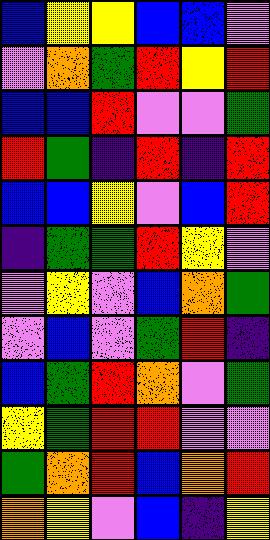[["blue", "yellow", "yellow", "blue", "blue", "violet"], ["violet", "orange", "green", "red", "yellow", "red"], ["blue", "blue", "red", "violet", "violet", "green"], ["red", "green", "indigo", "red", "indigo", "red"], ["blue", "blue", "yellow", "violet", "blue", "red"], ["indigo", "green", "green", "red", "yellow", "violet"], ["violet", "yellow", "violet", "blue", "orange", "green"], ["violet", "blue", "violet", "green", "red", "indigo"], ["blue", "green", "red", "orange", "violet", "green"], ["yellow", "green", "red", "red", "violet", "violet"], ["green", "orange", "red", "blue", "orange", "red"], ["orange", "yellow", "violet", "blue", "indigo", "yellow"]]